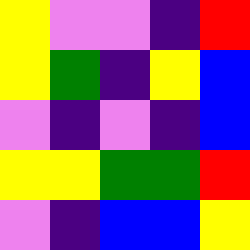[["yellow", "violet", "violet", "indigo", "red"], ["yellow", "green", "indigo", "yellow", "blue"], ["violet", "indigo", "violet", "indigo", "blue"], ["yellow", "yellow", "green", "green", "red"], ["violet", "indigo", "blue", "blue", "yellow"]]